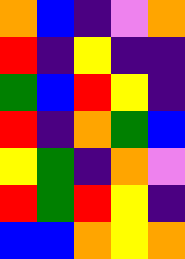[["orange", "blue", "indigo", "violet", "orange"], ["red", "indigo", "yellow", "indigo", "indigo"], ["green", "blue", "red", "yellow", "indigo"], ["red", "indigo", "orange", "green", "blue"], ["yellow", "green", "indigo", "orange", "violet"], ["red", "green", "red", "yellow", "indigo"], ["blue", "blue", "orange", "yellow", "orange"]]